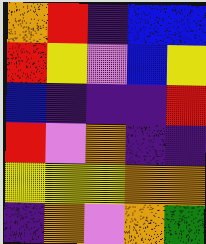[["orange", "red", "indigo", "blue", "blue"], ["red", "yellow", "violet", "blue", "yellow"], ["blue", "indigo", "indigo", "indigo", "red"], ["red", "violet", "orange", "indigo", "indigo"], ["yellow", "yellow", "yellow", "orange", "orange"], ["indigo", "orange", "violet", "orange", "green"]]